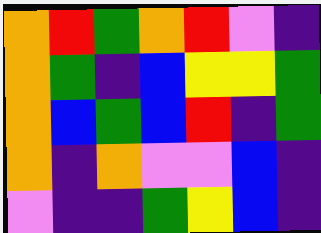[["orange", "red", "green", "orange", "red", "violet", "indigo"], ["orange", "green", "indigo", "blue", "yellow", "yellow", "green"], ["orange", "blue", "green", "blue", "red", "indigo", "green"], ["orange", "indigo", "orange", "violet", "violet", "blue", "indigo"], ["violet", "indigo", "indigo", "green", "yellow", "blue", "indigo"]]